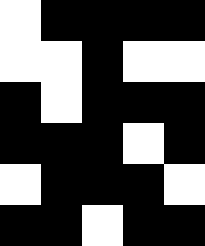[["white", "black", "black", "black", "black"], ["white", "white", "black", "white", "white"], ["black", "white", "black", "black", "black"], ["black", "black", "black", "white", "black"], ["white", "black", "black", "black", "white"], ["black", "black", "white", "black", "black"]]